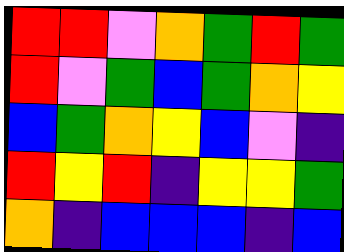[["red", "red", "violet", "orange", "green", "red", "green"], ["red", "violet", "green", "blue", "green", "orange", "yellow"], ["blue", "green", "orange", "yellow", "blue", "violet", "indigo"], ["red", "yellow", "red", "indigo", "yellow", "yellow", "green"], ["orange", "indigo", "blue", "blue", "blue", "indigo", "blue"]]